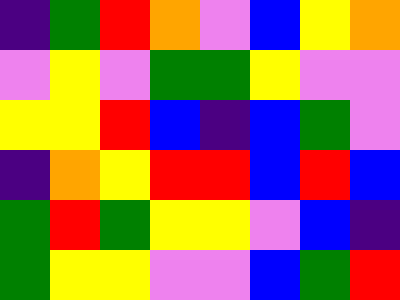[["indigo", "green", "red", "orange", "violet", "blue", "yellow", "orange"], ["violet", "yellow", "violet", "green", "green", "yellow", "violet", "violet"], ["yellow", "yellow", "red", "blue", "indigo", "blue", "green", "violet"], ["indigo", "orange", "yellow", "red", "red", "blue", "red", "blue"], ["green", "red", "green", "yellow", "yellow", "violet", "blue", "indigo"], ["green", "yellow", "yellow", "violet", "violet", "blue", "green", "red"]]